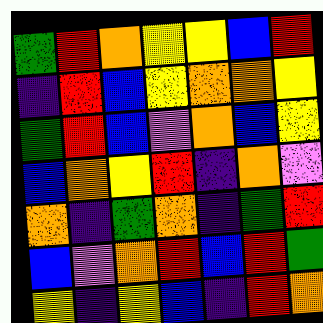[["green", "red", "orange", "yellow", "yellow", "blue", "red"], ["indigo", "red", "blue", "yellow", "orange", "orange", "yellow"], ["green", "red", "blue", "violet", "orange", "blue", "yellow"], ["blue", "orange", "yellow", "red", "indigo", "orange", "violet"], ["orange", "indigo", "green", "orange", "indigo", "green", "red"], ["blue", "violet", "orange", "red", "blue", "red", "green"], ["yellow", "indigo", "yellow", "blue", "indigo", "red", "orange"]]